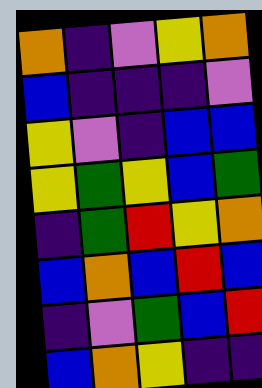[["orange", "indigo", "violet", "yellow", "orange"], ["blue", "indigo", "indigo", "indigo", "violet"], ["yellow", "violet", "indigo", "blue", "blue"], ["yellow", "green", "yellow", "blue", "green"], ["indigo", "green", "red", "yellow", "orange"], ["blue", "orange", "blue", "red", "blue"], ["indigo", "violet", "green", "blue", "red"], ["blue", "orange", "yellow", "indigo", "indigo"]]